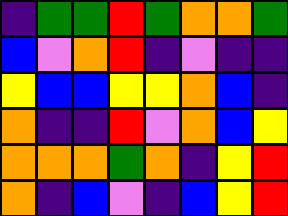[["indigo", "green", "green", "red", "green", "orange", "orange", "green"], ["blue", "violet", "orange", "red", "indigo", "violet", "indigo", "indigo"], ["yellow", "blue", "blue", "yellow", "yellow", "orange", "blue", "indigo"], ["orange", "indigo", "indigo", "red", "violet", "orange", "blue", "yellow"], ["orange", "orange", "orange", "green", "orange", "indigo", "yellow", "red"], ["orange", "indigo", "blue", "violet", "indigo", "blue", "yellow", "red"]]